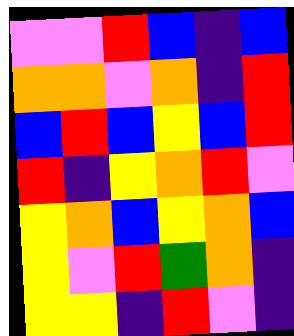[["violet", "violet", "red", "blue", "indigo", "blue"], ["orange", "orange", "violet", "orange", "indigo", "red"], ["blue", "red", "blue", "yellow", "blue", "red"], ["red", "indigo", "yellow", "orange", "red", "violet"], ["yellow", "orange", "blue", "yellow", "orange", "blue"], ["yellow", "violet", "red", "green", "orange", "indigo"], ["yellow", "yellow", "indigo", "red", "violet", "indigo"]]